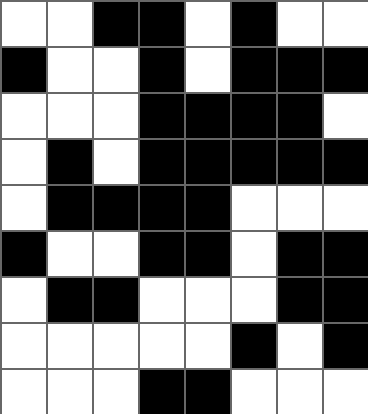[["white", "white", "black", "black", "white", "black", "white", "white"], ["black", "white", "white", "black", "white", "black", "black", "black"], ["white", "white", "white", "black", "black", "black", "black", "white"], ["white", "black", "white", "black", "black", "black", "black", "black"], ["white", "black", "black", "black", "black", "white", "white", "white"], ["black", "white", "white", "black", "black", "white", "black", "black"], ["white", "black", "black", "white", "white", "white", "black", "black"], ["white", "white", "white", "white", "white", "black", "white", "black"], ["white", "white", "white", "black", "black", "white", "white", "white"]]